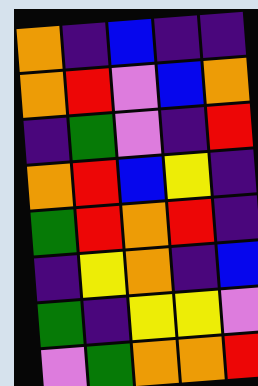[["orange", "indigo", "blue", "indigo", "indigo"], ["orange", "red", "violet", "blue", "orange"], ["indigo", "green", "violet", "indigo", "red"], ["orange", "red", "blue", "yellow", "indigo"], ["green", "red", "orange", "red", "indigo"], ["indigo", "yellow", "orange", "indigo", "blue"], ["green", "indigo", "yellow", "yellow", "violet"], ["violet", "green", "orange", "orange", "red"]]